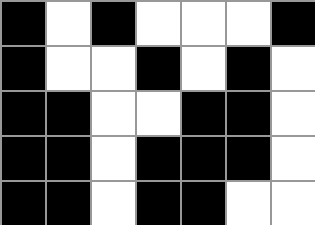[["black", "white", "black", "white", "white", "white", "black"], ["black", "white", "white", "black", "white", "black", "white"], ["black", "black", "white", "white", "black", "black", "white"], ["black", "black", "white", "black", "black", "black", "white"], ["black", "black", "white", "black", "black", "white", "white"]]